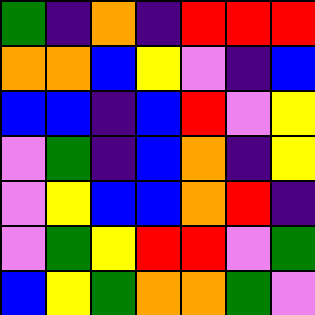[["green", "indigo", "orange", "indigo", "red", "red", "red"], ["orange", "orange", "blue", "yellow", "violet", "indigo", "blue"], ["blue", "blue", "indigo", "blue", "red", "violet", "yellow"], ["violet", "green", "indigo", "blue", "orange", "indigo", "yellow"], ["violet", "yellow", "blue", "blue", "orange", "red", "indigo"], ["violet", "green", "yellow", "red", "red", "violet", "green"], ["blue", "yellow", "green", "orange", "orange", "green", "violet"]]